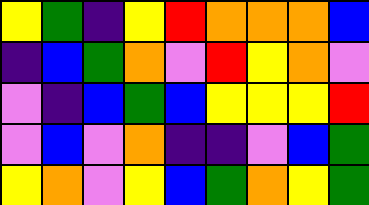[["yellow", "green", "indigo", "yellow", "red", "orange", "orange", "orange", "blue"], ["indigo", "blue", "green", "orange", "violet", "red", "yellow", "orange", "violet"], ["violet", "indigo", "blue", "green", "blue", "yellow", "yellow", "yellow", "red"], ["violet", "blue", "violet", "orange", "indigo", "indigo", "violet", "blue", "green"], ["yellow", "orange", "violet", "yellow", "blue", "green", "orange", "yellow", "green"]]